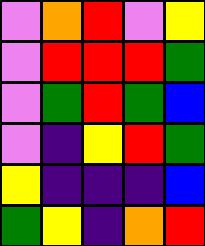[["violet", "orange", "red", "violet", "yellow"], ["violet", "red", "red", "red", "green"], ["violet", "green", "red", "green", "blue"], ["violet", "indigo", "yellow", "red", "green"], ["yellow", "indigo", "indigo", "indigo", "blue"], ["green", "yellow", "indigo", "orange", "red"]]